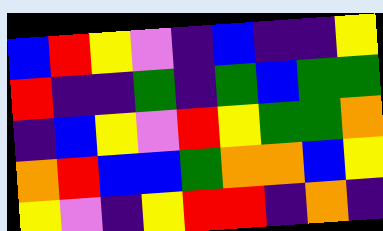[["blue", "red", "yellow", "violet", "indigo", "blue", "indigo", "indigo", "yellow"], ["red", "indigo", "indigo", "green", "indigo", "green", "blue", "green", "green"], ["indigo", "blue", "yellow", "violet", "red", "yellow", "green", "green", "orange"], ["orange", "red", "blue", "blue", "green", "orange", "orange", "blue", "yellow"], ["yellow", "violet", "indigo", "yellow", "red", "red", "indigo", "orange", "indigo"]]